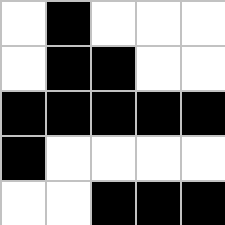[["white", "black", "white", "white", "white"], ["white", "black", "black", "white", "white"], ["black", "black", "black", "black", "black"], ["black", "white", "white", "white", "white"], ["white", "white", "black", "black", "black"]]